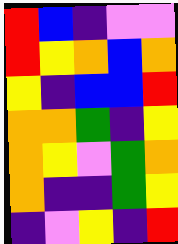[["red", "blue", "indigo", "violet", "violet"], ["red", "yellow", "orange", "blue", "orange"], ["yellow", "indigo", "blue", "blue", "red"], ["orange", "orange", "green", "indigo", "yellow"], ["orange", "yellow", "violet", "green", "orange"], ["orange", "indigo", "indigo", "green", "yellow"], ["indigo", "violet", "yellow", "indigo", "red"]]